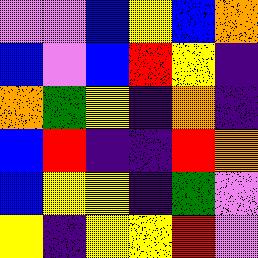[["violet", "violet", "blue", "yellow", "blue", "orange"], ["blue", "violet", "blue", "red", "yellow", "indigo"], ["orange", "green", "yellow", "indigo", "orange", "indigo"], ["blue", "red", "indigo", "indigo", "red", "orange"], ["blue", "yellow", "yellow", "indigo", "green", "violet"], ["yellow", "indigo", "yellow", "yellow", "red", "violet"]]